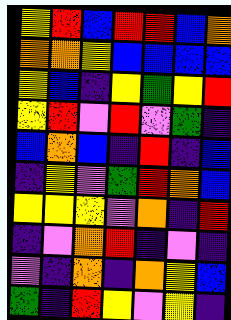[["yellow", "red", "blue", "red", "red", "blue", "orange"], ["orange", "orange", "yellow", "blue", "blue", "blue", "blue"], ["yellow", "blue", "indigo", "yellow", "green", "yellow", "red"], ["yellow", "red", "violet", "red", "violet", "green", "indigo"], ["blue", "orange", "blue", "indigo", "red", "indigo", "blue"], ["indigo", "yellow", "violet", "green", "red", "orange", "blue"], ["yellow", "yellow", "yellow", "violet", "orange", "indigo", "red"], ["indigo", "violet", "orange", "red", "indigo", "violet", "indigo"], ["violet", "indigo", "orange", "indigo", "orange", "yellow", "blue"], ["green", "indigo", "red", "yellow", "violet", "yellow", "indigo"]]